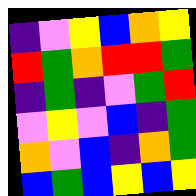[["indigo", "violet", "yellow", "blue", "orange", "yellow"], ["red", "green", "orange", "red", "red", "green"], ["indigo", "green", "indigo", "violet", "green", "red"], ["violet", "yellow", "violet", "blue", "indigo", "green"], ["orange", "violet", "blue", "indigo", "orange", "green"], ["blue", "green", "blue", "yellow", "blue", "yellow"]]